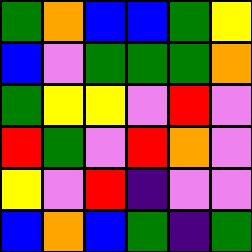[["green", "orange", "blue", "blue", "green", "yellow"], ["blue", "violet", "green", "green", "green", "orange"], ["green", "yellow", "yellow", "violet", "red", "violet"], ["red", "green", "violet", "red", "orange", "violet"], ["yellow", "violet", "red", "indigo", "violet", "violet"], ["blue", "orange", "blue", "green", "indigo", "green"]]